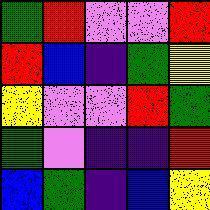[["green", "red", "violet", "violet", "red"], ["red", "blue", "indigo", "green", "yellow"], ["yellow", "violet", "violet", "red", "green"], ["green", "violet", "indigo", "indigo", "red"], ["blue", "green", "indigo", "blue", "yellow"]]